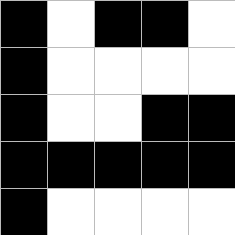[["black", "white", "black", "black", "white"], ["black", "white", "white", "white", "white"], ["black", "white", "white", "black", "black"], ["black", "black", "black", "black", "black"], ["black", "white", "white", "white", "white"]]